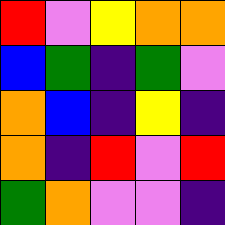[["red", "violet", "yellow", "orange", "orange"], ["blue", "green", "indigo", "green", "violet"], ["orange", "blue", "indigo", "yellow", "indigo"], ["orange", "indigo", "red", "violet", "red"], ["green", "orange", "violet", "violet", "indigo"]]